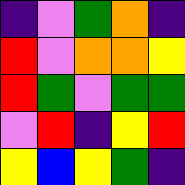[["indigo", "violet", "green", "orange", "indigo"], ["red", "violet", "orange", "orange", "yellow"], ["red", "green", "violet", "green", "green"], ["violet", "red", "indigo", "yellow", "red"], ["yellow", "blue", "yellow", "green", "indigo"]]